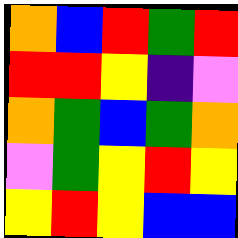[["orange", "blue", "red", "green", "red"], ["red", "red", "yellow", "indigo", "violet"], ["orange", "green", "blue", "green", "orange"], ["violet", "green", "yellow", "red", "yellow"], ["yellow", "red", "yellow", "blue", "blue"]]